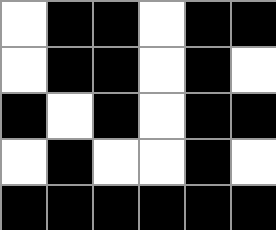[["white", "black", "black", "white", "black", "black"], ["white", "black", "black", "white", "black", "white"], ["black", "white", "black", "white", "black", "black"], ["white", "black", "white", "white", "black", "white"], ["black", "black", "black", "black", "black", "black"]]